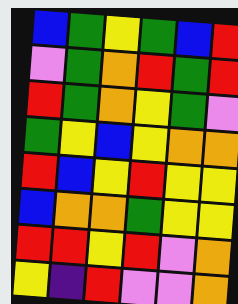[["blue", "green", "yellow", "green", "blue", "red"], ["violet", "green", "orange", "red", "green", "red"], ["red", "green", "orange", "yellow", "green", "violet"], ["green", "yellow", "blue", "yellow", "orange", "orange"], ["red", "blue", "yellow", "red", "yellow", "yellow"], ["blue", "orange", "orange", "green", "yellow", "yellow"], ["red", "red", "yellow", "red", "violet", "orange"], ["yellow", "indigo", "red", "violet", "violet", "orange"]]